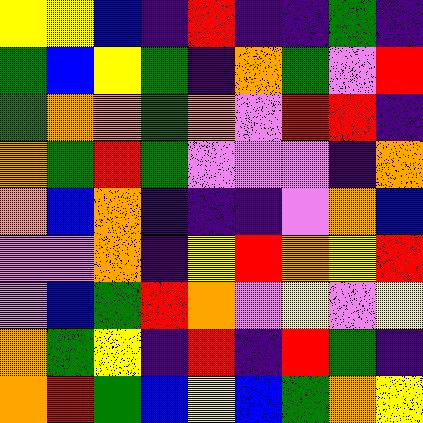[["yellow", "yellow", "blue", "indigo", "red", "indigo", "indigo", "green", "indigo"], ["green", "blue", "yellow", "green", "indigo", "orange", "green", "violet", "red"], ["green", "orange", "orange", "green", "orange", "violet", "red", "red", "indigo"], ["orange", "green", "red", "green", "violet", "violet", "violet", "indigo", "orange"], ["orange", "blue", "orange", "indigo", "indigo", "indigo", "violet", "orange", "blue"], ["violet", "violet", "orange", "indigo", "yellow", "red", "orange", "yellow", "red"], ["violet", "blue", "green", "red", "orange", "violet", "yellow", "violet", "yellow"], ["orange", "green", "yellow", "indigo", "red", "indigo", "red", "green", "indigo"], ["orange", "red", "green", "blue", "yellow", "blue", "green", "orange", "yellow"]]